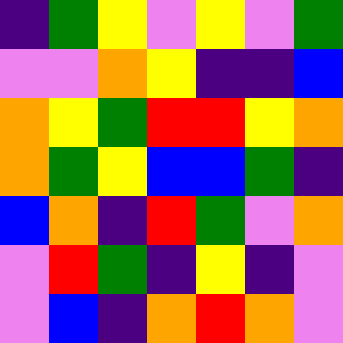[["indigo", "green", "yellow", "violet", "yellow", "violet", "green"], ["violet", "violet", "orange", "yellow", "indigo", "indigo", "blue"], ["orange", "yellow", "green", "red", "red", "yellow", "orange"], ["orange", "green", "yellow", "blue", "blue", "green", "indigo"], ["blue", "orange", "indigo", "red", "green", "violet", "orange"], ["violet", "red", "green", "indigo", "yellow", "indigo", "violet"], ["violet", "blue", "indigo", "orange", "red", "orange", "violet"]]